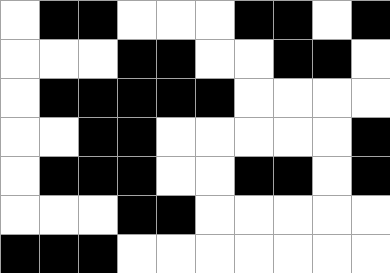[["white", "black", "black", "white", "white", "white", "black", "black", "white", "black"], ["white", "white", "white", "black", "black", "white", "white", "black", "black", "white"], ["white", "black", "black", "black", "black", "black", "white", "white", "white", "white"], ["white", "white", "black", "black", "white", "white", "white", "white", "white", "black"], ["white", "black", "black", "black", "white", "white", "black", "black", "white", "black"], ["white", "white", "white", "black", "black", "white", "white", "white", "white", "white"], ["black", "black", "black", "white", "white", "white", "white", "white", "white", "white"]]